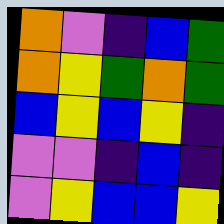[["orange", "violet", "indigo", "blue", "green"], ["orange", "yellow", "green", "orange", "green"], ["blue", "yellow", "blue", "yellow", "indigo"], ["violet", "violet", "indigo", "blue", "indigo"], ["violet", "yellow", "blue", "blue", "yellow"]]